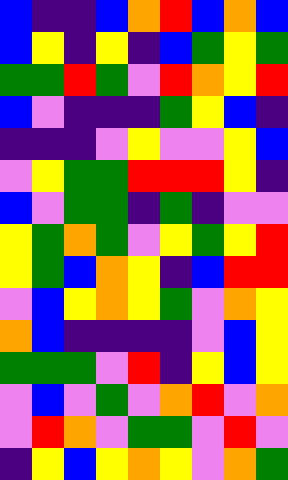[["blue", "indigo", "indigo", "blue", "orange", "red", "blue", "orange", "blue"], ["blue", "yellow", "indigo", "yellow", "indigo", "blue", "green", "yellow", "green"], ["green", "green", "red", "green", "violet", "red", "orange", "yellow", "red"], ["blue", "violet", "indigo", "indigo", "indigo", "green", "yellow", "blue", "indigo"], ["indigo", "indigo", "indigo", "violet", "yellow", "violet", "violet", "yellow", "blue"], ["violet", "yellow", "green", "green", "red", "red", "red", "yellow", "indigo"], ["blue", "violet", "green", "green", "indigo", "green", "indigo", "violet", "violet"], ["yellow", "green", "orange", "green", "violet", "yellow", "green", "yellow", "red"], ["yellow", "green", "blue", "orange", "yellow", "indigo", "blue", "red", "red"], ["violet", "blue", "yellow", "orange", "yellow", "green", "violet", "orange", "yellow"], ["orange", "blue", "indigo", "indigo", "indigo", "indigo", "violet", "blue", "yellow"], ["green", "green", "green", "violet", "red", "indigo", "yellow", "blue", "yellow"], ["violet", "blue", "violet", "green", "violet", "orange", "red", "violet", "orange"], ["violet", "red", "orange", "violet", "green", "green", "violet", "red", "violet"], ["indigo", "yellow", "blue", "yellow", "orange", "yellow", "violet", "orange", "green"]]